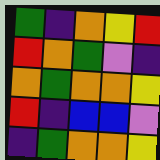[["green", "indigo", "orange", "yellow", "red"], ["red", "orange", "green", "violet", "indigo"], ["orange", "green", "orange", "orange", "yellow"], ["red", "indigo", "blue", "blue", "violet"], ["indigo", "green", "orange", "orange", "yellow"]]